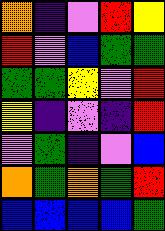[["orange", "indigo", "violet", "red", "yellow"], ["red", "violet", "blue", "green", "green"], ["green", "green", "yellow", "violet", "red"], ["yellow", "indigo", "violet", "indigo", "red"], ["violet", "green", "indigo", "violet", "blue"], ["orange", "green", "orange", "green", "red"], ["blue", "blue", "blue", "blue", "green"]]